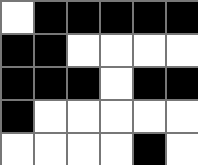[["white", "black", "black", "black", "black", "black"], ["black", "black", "white", "white", "white", "white"], ["black", "black", "black", "white", "black", "black"], ["black", "white", "white", "white", "white", "white"], ["white", "white", "white", "white", "black", "white"]]